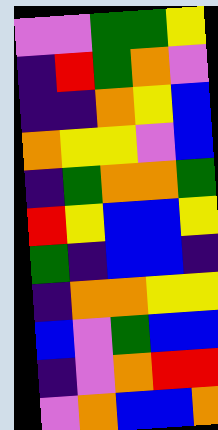[["violet", "violet", "green", "green", "yellow"], ["indigo", "red", "green", "orange", "violet"], ["indigo", "indigo", "orange", "yellow", "blue"], ["orange", "yellow", "yellow", "violet", "blue"], ["indigo", "green", "orange", "orange", "green"], ["red", "yellow", "blue", "blue", "yellow"], ["green", "indigo", "blue", "blue", "indigo"], ["indigo", "orange", "orange", "yellow", "yellow"], ["blue", "violet", "green", "blue", "blue"], ["indigo", "violet", "orange", "red", "red"], ["violet", "orange", "blue", "blue", "orange"]]